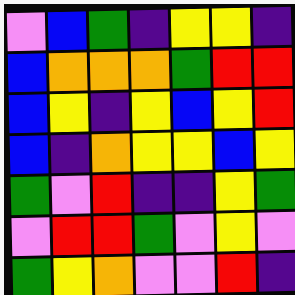[["violet", "blue", "green", "indigo", "yellow", "yellow", "indigo"], ["blue", "orange", "orange", "orange", "green", "red", "red"], ["blue", "yellow", "indigo", "yellow", "blue", "yellow", "red"], ["blue", "indigo", "orange", "yellow", "yellow", "blue", "yellow"], ["green", "violet", "red", "indigo", "indigo", "yellow", "green"], ["violet", "red", "red", "green", "violet", "yellow", "violet"], ["green", "yellow", "orange", "violet", "violet", "red", "indigo"]]